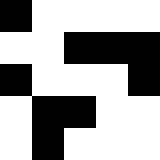[["black", "white", "white", "white", "white"], ["white", "white", "black", "black", "black"], ["black", "white", "white", "white", "black"], ["white", "black", "black", "white", "white"], ["white", "black", "white", "white", "white"]]